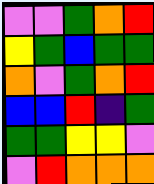[["violet", "violet", "green", "orange", "red"], ["yellow", "green", "blue", "green", "green"], ["orange", "violet", "green", "orange", "red"], ["blue", "blue", "red", "indigo", "green"], ["green", "green", "yellow", "yellow", "violet"], ["violet", "red", "orange", "orange", "orange"]]